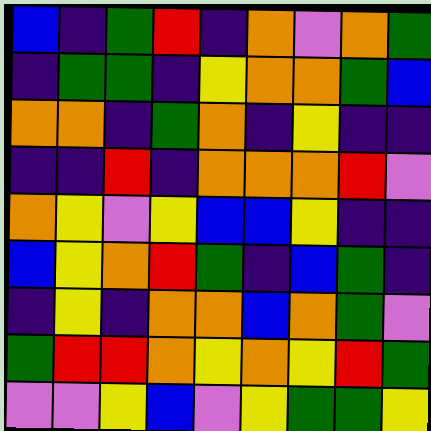[["blue", "indigo", "green", "red", "indigo", "orange", "violet", "orange", "green"], ["indigo", "green", "green", "indigo", "yellow", "orange", "orange", "green", "blue"], ["orange", "orange", "indigo", "green", "orange", "indigo", "yellow", "indigo", "indigo"], ["indigo", "indigo", "red", "indigo", "orange", "orange", "orange", "red", "violet"], ["orange", "yellow", "violet", "yellow", "blue", "blue", "yellow", "indigo", "indigo"], ["blue", "yellow", "orange", "red", "green", "indigo", "blue", "green", "indigo"], ["indigo", "yellow", "indigo", "orange", "orange", "blue", "orange", "green", "violet"], ["green", "red", "red", "orange", "yellow", "orange", "yellow", "red", "green"], ["violet", "violet", "yellow", "blue", "violet", "yellow", "green", "green", "yellow"]]